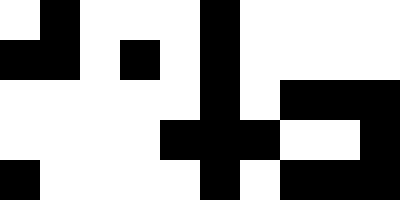[["white", "black", "white", "white", "white", "black", "white", "white", "white", "white"], ["black", "black", "white", "black", "white", "black", "white", "white", "white", "white"], ["white", "white", "white", "white", "white", "black", "white", "black", "black", "black"], ["white", "white", "white", "white", "black", "black", "black", "white", "white", "black"], ["black", "white", "white", "white", "white", "black", "white", "black", "black", "black"]]